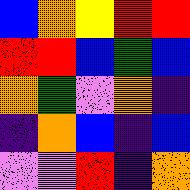[["blue", "orange", "yellow", "red", "red"], ["red", "red", "blue", "green", "blue"], ["orange", "green", "violet", "orange", "indigo"], ["indigo", "orange", "blue", "indigo", "blue"], ["violet", "violet", "red", "indigo", "orange"]]